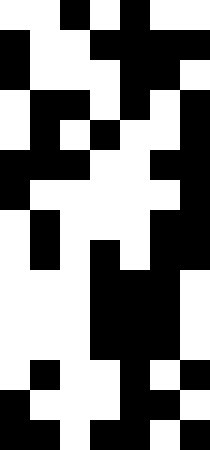[["white", "white", "black", "white", "black", "white", "white"], ["black", "white", "white", "black", "black", "black", "black"], ["black", "white", "white", "white", "black", "black", "white"], ["white", "black", "black", "white", "black", "white", "black"], ["white", "black", "white", "black", "white", "white", "black"], ["black", "black", "black", "white", "white", "black", "black"], ["black", "white", "white", "white", "white", "white", "black"], ["white", "black", "white", "white", "white", "black", "black"], ["white", "black", "white", "black", "white", "black", "black"], ["white", "white", "white", "black", "black", "black", "white"], ["white", "white", "white", "black", "black", "black", "white"], ["white", "white", "white", "black", "black", "black", "white"], ["white", "black", "white", "white", "black", "white", "black"], ["black", "white", "white", "white", "black", "black", "white"], ["black", "black", "white", "black", "black", "white", "black"]]